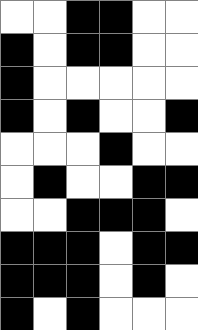[["white", "white", "black", "black", "white", "white"], ["black", "white", "black", "black", "white", "white"], ["black", "white", "white", "white", "white", "white"], ["black", "white", "black", "white", "white", "black"], ["white", "white", "white", "black", "white", "white"], ["white", "black", "white", "white", "black", "black"], ["white", "white", "black", "black", "black", "white"], ["black", "black", "black", "white", "black", "black"], ["black", "black", "black", "white", "black", "white"], ["black", "white", "black", "white", "white", "white"]]